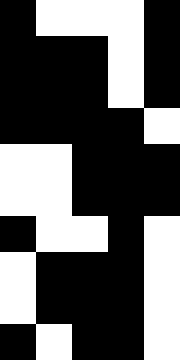[["black", "white", "white", "white", "black"], ["black", "black", "black", "white", "black"], ["black", "black", "black", "white", "black"], ["black", "black", "black", "black", "white"], ["white", "white", "black", "black", "black"], ["white", "white", "black", "black", "black"], ["black", "white", "white", "black", "white"], ["white", "black", "black", "black", "white"], ["white", "black", "black", "black", "white"], ["black", "white", "black", "black", "white"]]